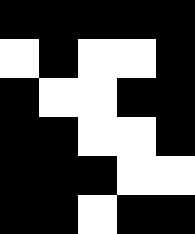[["black", "black", "black", "black", "black"], ["white", "black", "white", "white", "black"], ["black", "white", "white", "black", "black"], ["black", "black", "white", "white", "black"], ["black", "black", "black", "white", "white"], ["black", "black", "white", "black", "black"]]